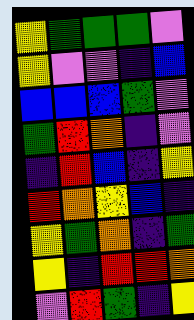[["yellow", "green", "green", "green", "violet"], ["yellow", "violet", "violet", "indigo", "blue"], ["blue", "blue", "blue", "green", "violet"], ["green", "red", "orange", "indigo", "violet"], ["indigo", "red", "blue", "indigo", "yellow"], ["red", "orange", "yellow", "blue", "indigo"], ["yellow", "green", "orange", "indigo", "green"], ["yellow", "indigo", "red", "red", "orange"], ["violet", "red", "green", "indigo", "yellow"]]